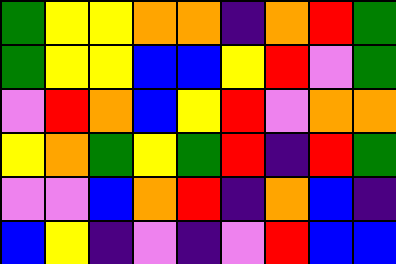[["green", "yellow", "yellow", "orange", "orange", "indigo", "orange", "red", "green"], ["green", "yellow", "yellow", "blue", "blue", "yellow", "red", "violet", "green"], ["violet", "red", "orange", "blue", "yellow", "red", "violet", "orange", "orange"], ["yellow", "orange", "green", "yellow", "green", "red", "indigo", "red", "green"], ["violet", "violet", "blue", "orange", "red", "indigo", "orange", "blue", "indigo"], ["blue", "yellow", "indigo", "violet", "indigo", "violet", "red", "blue", "blue"]]